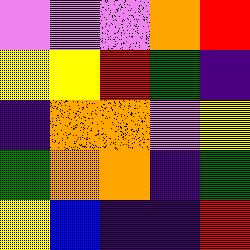[["violet", "violet", "violet", "orange", "red"], ["yellow", "yellow", "red", "green", "indigo"], ["indigo", "orange", "orange", "violet", "yellow"], ["green", "orange", "orange", "indigo", "green"], ["yellow", "blue", "indigo", "indigo", "red"]]